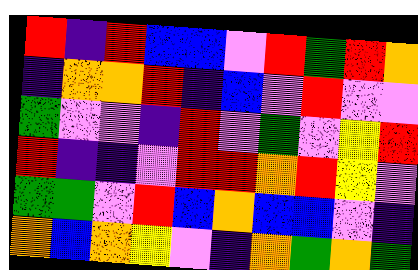[["red", "indigo", "red", "blue", "blue", "violet", "red", "green", "red", "orange"], ["indigo", "orange", "orange", "red", "indigo", "blue", "violet", "red", "violet", "violet"], ["green", "violet", "violet", "indigo", "red", "violet", "green", "violet", "yellow", "red"], ["red", "indigo", "indigo", "violet", "red", "red", "orange", "red", "yellow", "violet"], ["green", "green", "violet", "red", "blue", "orange", "blue", "blue", "violet", "indigo"], ["orange", "blue", "orange", "yellow", "violet", "indigo", "orange", "green", "orange", "green"]]